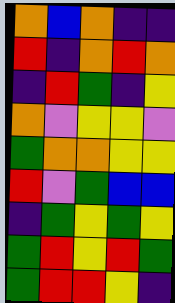[["orange", "blue", "orange", "indigo", "indigo"], ["red", "indigo", "orange", "red", "orange"], ["indigo", "red", "green", "indigo", "yellow"], ["orange", "violet", "yellow", "yellow", "violet"], ["green", "orange", "orange", "yellow", "yellow"], ["red", "violet", "green", "blue", "blue"], ["indigo", "green", "yellow", "green", "yellow"], ["green", "red", "yellow", "red", "green"], ["green", "red", "red", "yellow", "indigo"]]